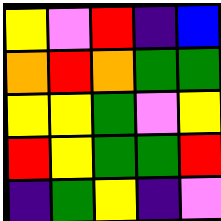[["yellow", "violet", "red", "indigo", "blue"], ["orange", "red", "orange", "green", "green"], ["yellow", "yellow", "green", "violet", "yellow"], ["red", "yellow", "green", "green", "red"], ["indigo", "green", "yellow", "indigo", "violet"]]